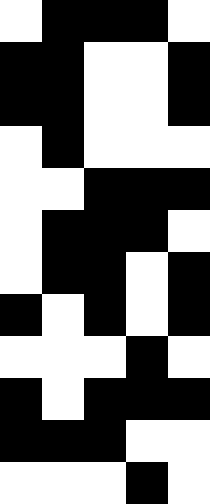[["white", "black", "black", "black", "white"], ["black", "black", "white", "white", "black"], ["black", "black", "white", "white", "black"], ["white", "black", "white", "white", "white"], ["white", "white", "black", "black", "black"], ["white", "black", "black", "black", "white"], ["white", "black", "black", "white", "black"], ["black", "white", "black", "white", "black"], ["white", "white", "white", "black", "white"], ["black", "white", "black", "black", "black"], ["black", "black", "black", "white", "white"], ["white", "white", "white", "black", "white"]]